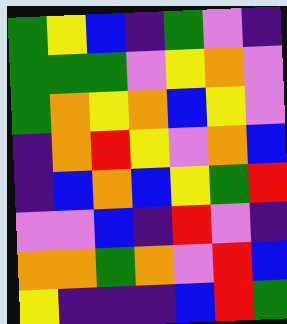[["green", "yellow", "blue", "indigo", "green", "violet", "indigo"], ["green", "green", "green", "violet", "yellow", "orange", "violet"], ["green", "orange", "yellow", "orange", "blue", "yellow", "violet"], ["indigo", "orange", "red", "yellow", "violet", "orange", "blue"], ["indigo", "blue", "orange", "blue", "yellow", "green", "red"], ["violet", "violet", "blue", "indigo", "red", "violet", "indigo"], ["orange", "orange", "green", "orange", "violet", "red", "blue"], ["yellow", "indigo", "indigo", "indigo", "blue", "red", "green"]]